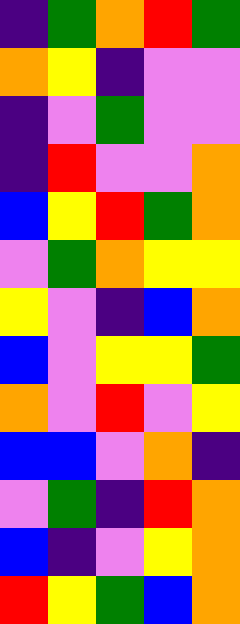[["indigo", "green", "orange", "red", "green"], ["orange", "yellow", "indigo", "violet", "violet"], ["indigo", "violet", "green", "violet", "violet"], ["indigo", "red", "violet", "violet", "orange"], ["blue", "yellow", "red", "green", "orange"], ["violet", "green", "orange", "yellow", "yellow"], ["yellow", "violet", "indigo", "blue", "orange"], ["blue", "violet", "yellow", "yellow", "green"], ["orange", "violet", "red", "violet", "yellow"], ["blue", "blue", "violet", "orange", "indigo"], ["violet", "green", "indigo", "red", "orange"], ["blue", "indigo", "violet", "yellow", "orange"], ["red", "yellow", "green", "blue", "orange"]]